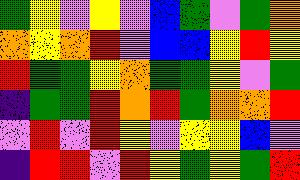[["green", "yellow", "violet", "yellow", "violet", "blue", "green", "violet", "green", "orange"], ["orange", "yellow", "orange", "red", "violet", "blue", "blue", "yellow", "red", "yellow"], ["red", "green", "green", "yellow", "orange", "green", "green", "yellow", "violet", "green"], ["indigo", "green", "green", "red", "orange", "red", "green", "orange", "orange", "red"], ["violet", "red", "violet", "red", "yellow", "violet", "yellow", "yellow", "blue", "violet"], ["indigo", "red", "red", "violet", "red", "yellow", "green", "yellow", "green", "red"]]